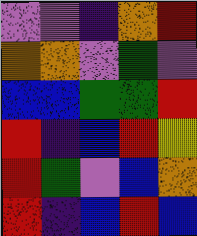[["violet", "violet", "indigo", "orange", "red"], ["orange", "orange", "violet", "green", "violet"], ["blue", "blue", "green", "green", "red"], ["red", "indigo", "blue", "red", "yellow"], ["red", "green", "violet", "blue", "orange"], ["red", "indigo", "blue", "red", "blue"]]